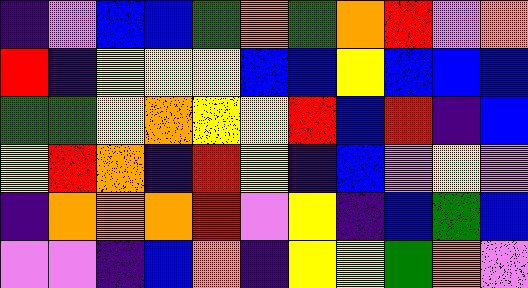[["indigo", "violet", "blue", "blue", "green", "orange", "green", "orange", "red", "violet", "orange"], ["red", "indigo", "yellow", "yellow", "yellow", "blue", "blue", "yellow", "blue", "blue", "blue"], ["green", "green", "yellow", "orange", "yellow", "yellow", "red", "blue", "red", "indigo", "blue"], ["yellow", "red", "orange", "indigo", "red", "yellow", "indigo", "blue", "violet", "yellow", "violet"], ["indigo", "orange", "orange", "orange", "red", "violet", "yellow", "indigo", "blue", "green", "blue"], ["violet", "violet", "indigo", "blue", "orange", "indigo", "yellow", "yellow", "green", "orange", "violet"]]